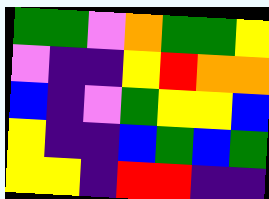[["green", "green", "violet", "orange", "green", "green", "yellow"], ["violet", "indigo", "indigo", "yellow", "red", "orange", "orange"], ["blue", "indigo", "violet", "green", "yellow", "yellow", "blue"], ["yellow", "indigo", "indigo", "blue", "green", "blue", "green"], ["yellow", "yellow", "indigo", "red", "red", "indigo", "indigo"]]